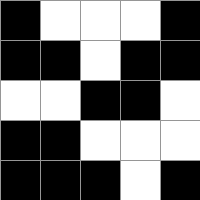[["black", "white", "white", "white", "black"], ["black", "black", "white", "black", "black"], ["white", "white", "black", "black", "white"], ["black", "black", "white", "white", "white"], ["black", "black", "black", "white", "black"]]